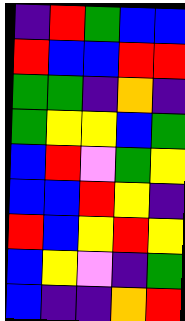[["indigo", "red", "green", "blue", "blue"], ["red", "blue", "blue", "red", "red"], ["green", "green", "indigo", "orange", "indigo"], ["green", "yellow", "yellow", "blue", "green"], ["blue", "red", "violet", "green", "yellow"], ["blue", "blue", "red", "yellow", "indigo"], ["red", "blue", "yellow", "red", "yellow"], ["blue", "yellow", "violet", "indigo", "green"], ["blue", "indigo", "indigo", "orange", "red"]]